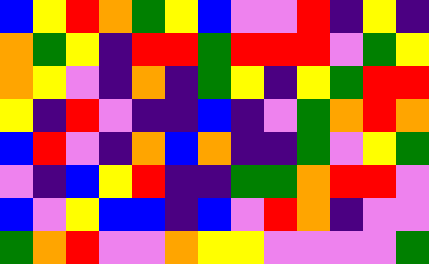[["blue", "yellow", "red", "orange", "green", "yellow", "blue", "violet", "violet", "red", "indigo", "yellow", "indigo"], ["orange", "green", "yellow", "indigo", "red", "red", "green", "red", "red", "red", "violet", "green", "yellow"], ["orange", "yellow", "violet", "indigo", "orange", "indigo", "green", "yellow", "indigo", "yellow", "green", "red", "red"], ["yellow", "indigo", "red", "violet", "indigo", "indigo", "blue", "indigo", "violet", "green", "orange", "red", "orange"], ["blue", "red", "violet", "indigo", "orange", "blue", "orange", "indigo", "indigo", "green", "violet", "yellow", "green"], ["violet", "indigo", "blue", "yellow", "red", "indigo", "indigo", "green", "green", "orange", "red", "red", "violet"], ["blue", "violet", "yellow", "blue", "blue", "indigo", "blue", "violet", "red", "orange", "indigo", "violet", "violet"], ["green", "orange", "red", "violet", "violet", "orange", "yellow", "yellow", "violet", "violet", "violet", "violet", "green"]]